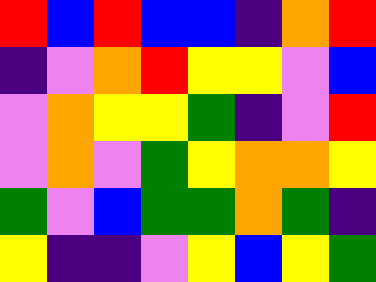[["red", "blue", "red", "blue", "blue", "indigo", "orange", "red"], ["indigo", "violet", "orange", "red", "yellow", "yellow", "violet", "blue"], ["violet", "orange", "yellow", "yellow", "green", "indigo", "violet", "red"], ["violet", "orange", "violet", "green", "yellow", "orange", "orange", "yellow"], ["green", "violet", "blue", "green", "green", "orange", "green", "indigo"], ["yellow", "indigo", "indigo", "violet", "yellow", "blue", "yellow", "green"]]